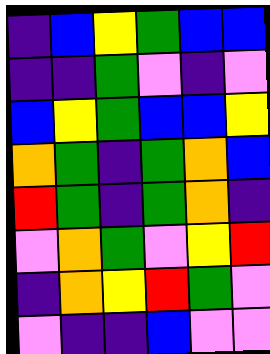[["indigo", "blue", "yellow", "green", "blue", "blue"], ["indigo", "indigo", "green", "violet", "indigo", "violet"], ["blue", "yellow", "green", "blue", "blue", "yellow"], ["orange", "green", "indigo", "green", "orange", "blue"], ["red", "green", "indigo", "green", "orange", "indigo"], ["violet", "orange", "green", "violet", "yellow", "red"], ["indigo", "orange", "yellow", "red", "green", "violet"], ["violet", "indigo", "indigo", "blue", "violet", "violet"]]